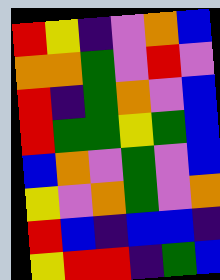[["red", "yellow", "indigo", "violet", "orange", "blue"], ["orange", "orange", "green", "violet", "red", "violet"], ["red", "indigo", "green", "orange", "violet", "blue"], ["red", "green", "green", "yellow", "green", "blue"], ["blue", "orange", "violet", "green", "violet", "blue"], ["yellow", "violet", "orange", "green", "violet", "orange"], ["red", "blue", "indigo", "blue", "blue", "indigo"], ["yellow", "red", "red", "indigo", "green", "blue"]]